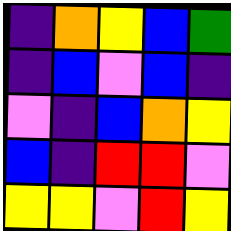[["indigo", "orange", "yellow", "blue", "green"], ["indigo", "blue", "violet", "blue", "indigo"], ["violet", "indigo", "blue", "orange", "yellow"], ["blue", "indigo", "red", "red", "violet"], ["yellow", "yellow", "violet", "red", "yellow"]]